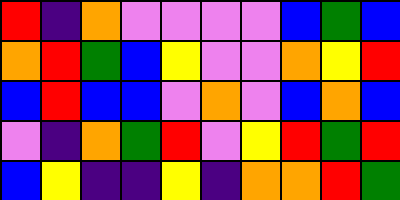[["red", "indigo", "orange", "violet", "violet", "violet", "violet", "blue", "green", "blue"], ["orange", "red", "green", "blue", "yellow", "violet", "violet", "orange", "yellow", "red"], ["blue", "red", "blue", "blue", "violet", "orange", "violet", "blue", "orange", "blue"], ["violet", "indigo", "orange", "green", "red", "violet", "yellow", "red", "green", "red"], ["blue", "yellow", "indigo", "indigo", "yellow", "indigo", "orange", "orange", "red", "green"]]